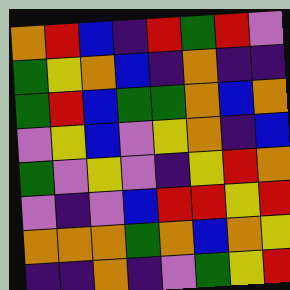[["orange", "red", "blue", "indigo", "red", "green", "red", "violet"], ["green", "yellow", "orange", "blue", "indigo", "orange", "indigo", "indigo"], ["green", "red", "blue", "green", "green", "orange", "blue", "orange"], ["violet", "yellow", "blue", "violet", "yellow", "orange", "indigo", "blue"], ["green", "violet", "yellow", "violet", "indigo", "yellow", "red", "orange"], ["violet", "indigo", "violet", "blue", "red", "red", "yellow", "red"], ["orange", "orange", "orange", "green", "orange", "blue", "orange", "yellow"], ["indigo", "indigo", "orange", "indigo", "violet", "green", "yellow", "red"]]